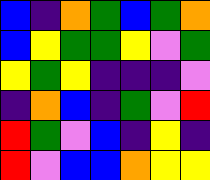[["blue", "indigo", "orange", "green", "blue", "green", "orange"], ["blue", "yellow", "green", "green", "yellow", "violet", "green"], ["yellow", "green", "yellow", "indigo", "indigo", "indigo", "violet"], ["indigo", "orange", "blue", "indigo", "green", "violet", "red"], ["red", "green", "violet", "blue", "indigo", "yellow", "indigo"], ["red", "violet", "blue", "blue", "orange", "yellow", "yellow"]]